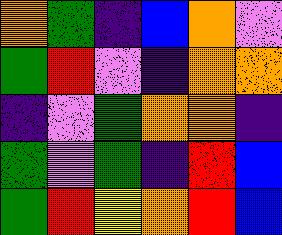[["orange", "green", "indigo", "blue", "orange", "violet"], ["green", "red", "violet", "indigo", "orange", "orange"], ["indigo", "violet", "green", "orange", "orange", "indigo"], ["green", "violet", "green", "indigo", "red", "blue"], ["green", "red", "yellow", "orange", "red", "blue"]]